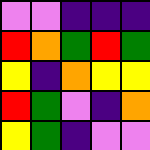[["violet", "violet", "indigo", "indigo", "indigo"], ["red", "orange", "green", "red", "green"], ["yellow", "indigo", "orange", "yellow", "yellow"], ["red", "green", "violet", "indigo", "orange"], ["yellow", "green", "indigo", "violet", "violet"]]